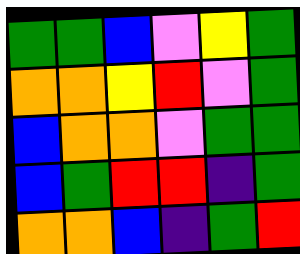[["green", "green", "blue", "violet", "yellow", "green"], ["orange", "orange", "yellow", "red", "violet", "green"], ["blue", "orange", "orange", "violet", "green", "green"], ["blue", "green", "red", "red", "indigo", "green"], ["orange", "orange", "blue", "indigo", "green", "red"]]